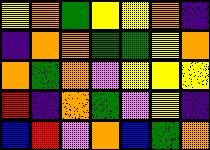[["yellow", "orange", "green", "yellow", "yellow", "orange", "indigo"], ["indigo", "orange", "orange", "green", "green", "yellow", "orange"], ["orange", "green", "orange", "violet", "yellow", "yellow", "yellow"], ["red", "indigo", "orange", "green", "violet", "yellow", "indigo"], ["blue", "red", "violet", "orange", "blue", "green", "orange"]]